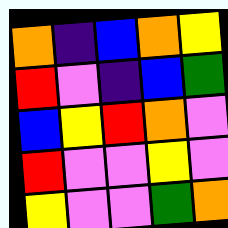[["orange", "indigo", "blue", "orange", "yellow"], ["red", "violet", "indigo", "blue", "green"], ["blue", "yellow", "red", "orange", "violet"], ["red", "violet", "violet", "yellow", "violet"], ["yellow", "violet", "violet", "green", "orange"]]